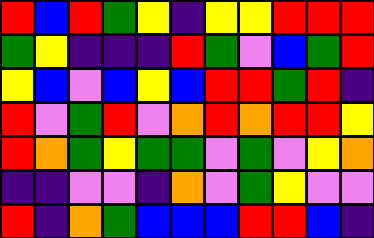[["red", "blue", "red", "green", "yellow", "indigo", "yellow", "yellow", "red", "red", "red"], ["green", "yellow", "indigo", "indigo", "indigo", "red", "green", "violet", "blue", "green", "red"], ["yellow", "blue", "violet", "blue", "yellow", "blue", "red", "red", "green", "red", "indigo"], ["red", "violet", "green", "red", "violet", "orange", "red", "orange", "red", "red", "yellow"], ["red", "orange", "green", "yellow", "green", "green", "violet", "green", "violet", "yellow", "orange"], ["indigo", "indigo", "violet", "violet", "indigo", "orange", "violet", "green", "yellow", "violet", "violet"], ["red", "indigo", "orange", "green", "blue", "blue", "blue", "red", "red", "blue", "indigo"]]